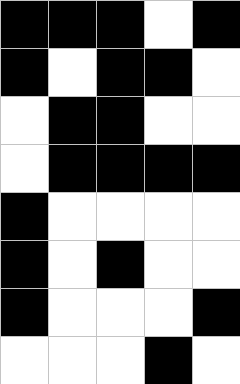[["black", "black", "black", "white", "black"], ["black", "white", "black", "black", "white"], ["white", "black", "black", "white", "white"], ["white", "black", "black", "black", "black"], ["black", "white", "white", "white", "white"], ["black", "white", "black", "white", "white"], ["black", "white", "white", "white", "black"], ["white", "white", "white", "black", "white"]]